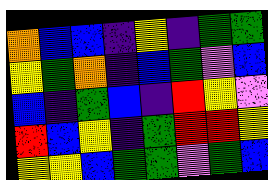[["orange", "blue", "blue", "indigo", "yellow", "indigo", "green", "green"], ["yellow", "green", "orange", "indigo", "blue", "green", "violet", "blue"], ["blue", "indigo", "green", "blue", "indigo", "red", "yellow", "violet"], ["red", "blue", "yellow", "indigo", "green", "red", "red", "yellow"], ["yellow", "yellow", "blue", "green", "green", "violet", "green", "blue"]]